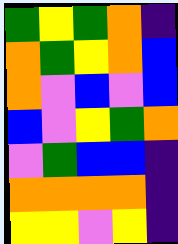[["green", "yellow", "green", "orange", "indigo"], ["orange", "green", "yellow", "orange", "blue"], ["orange", "violet", "blue", "violet", "blue"], ["blue", "violet", "yellow", "green", "orange"], ["violet", "green", "blue", "blue", "indigo"], ["orange", "orange", "orange", "orange", "indigo"], ["yellow", "yellow", "violet", "yellow", "indigo"]]